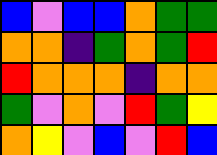[["blue", "violet", "blue", "blue", "orange", "green", "green"], ["orange", "orange", "indigo", "green", "orange", "green", "red"], ["red", "orange", "orange", "orange", "indigo", "orange", "orange"], ["green", "violet", "orange", "violet", "red", "green", "yellow"], ["orange", "yellow", "violet", "blue", "violet", "red", "blue"]]